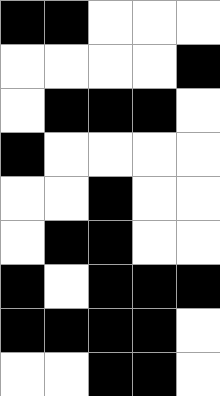[["black", "black", "white", "white", "white"], ["white", "white", "white", "white", "black"], ["white", "black", "black", "black", "white"], ["black", "white", "white", "white", "white"], ["white", "white", "black", "white", "white"], ["white", "black", "black", "white", "white"], ["black", "white", "black", "black", "black"], ["black", "black", "black", "black", "white"], ["white", "white", "black", "black", "white"]]